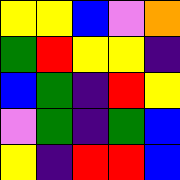[["yellow", "yellow", "blue", "violet", "orange"], ["green", "red", "yellow", "yellow", "indigo"], ["blue", "green", "indigo", "red", "yellow"], ["violet", "green", "indigo", "green", "blue"], ["yellow", "indigo", "red", "red", "blue"]]